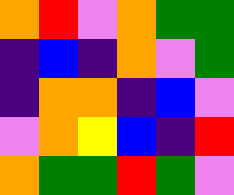[["orange", "red", "violet", "orange", "green", "green"], ["indigo", "blue", "indigo", "orange", "violet", "green"], ["indigo", "orange", "orange", "indigo", "blue", "violet"], ["violet", "orange", "yellow", "blue", "indigo", "red"], ["orange", "green", "green", "red", "green", "violet"]]